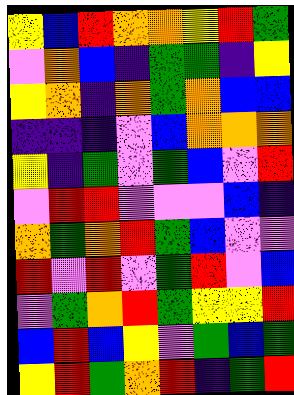[["yellow", "blue", "red", "orange", "orange", "yellow", "red", "green"], ["violet", "orange", "blue", "indigo", "green", "green", "indigo", "yellow"], ["yellow", "orange", "indigo", "orange", "green", "orange", "blue", "blue"], ["indigo", "indigo", "indigo", "violet", "blue", "orange", "orange", "orange"], ["yellow", "indigo", "green", "violet", "green", "blue", "violet", "red"], ["violet", "red", "red", "violet", "violet", "violet", "blue", "indigo"], ["orange", "green", "orange", "red", "green", "blue", "violet", "violet"], ["red", "violet", "red", "violet", "green", "red", "violet", "blue"], ["violet", "green", "orange", "red", "green", "yellow", "yellow", "red"], ["blue", "red", "blue", "yellow", "violet", "green", "blue", "green"], ["yellow", "red", "green", "orange", "red", "indigo", "green", "red"]]